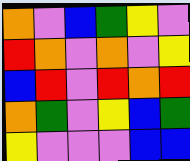[["orange", "violet", "blue", "green", "yellow", "violet"], ["red", "orange", "violet", "orange", "violet", "yellow"], ["blue", "red", "violet", "red", "orange", "red"], ["orange", "green", "violet", "yellow", "blue", "green"], ["yellow", "violet", "violet", "violet", "blue", "blue"]]